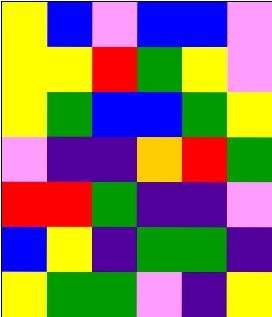[["yellow", "blue", "violet", "blue", "blue", "violet"], ["yellow", "yellow", "red", "green", "yellow", "violet"], ["yellow", "green", "blue", "blue", "green", "yellow"], ["violet", "indigo", "indigo", "orange", "red", "green"], ["red", "red", "green", "indigo", "indigo", "violet"], ["blue", "yellow", "indigo", "green", "green", "indigo"], ["yellow", "green", "green", "violet", "indigo", "yellow"]]